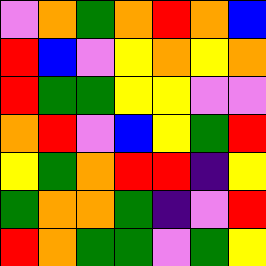[["violet", "orange", "green", "orange", "red", "orange", "blue"], ["red", "blue", "violet", "yellow", "orange", "yellow", "orange"], ["red", "green", "green", "yellow", "yellow", "violet", "violet"], ["orange", "red", "violet", "blue", "yellow", "green", "red"], ["yellow", "green", "orange", "red", "red", "indigo", "yellow"], ["green", "orange", "orange", "green", "indigo", "violet", "red"], ["red", "orange", "green", "green", "violet", "green", "yellow"]]